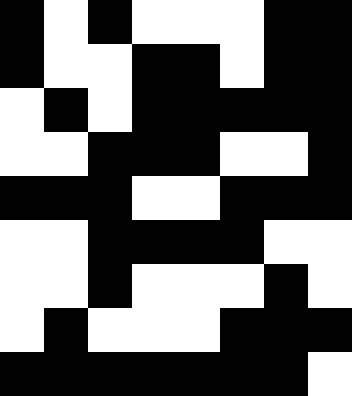[["black", "white", "black", "white", "white", "white", "black", "black"], ["black", "white", "white", "black", "black", "white", "black", "black"], ["white", "black", "white", "black", "black", "black", "black", "black"], ["white", "white", "black", "black", "black", "white", "white", "black"], ["black", "black", "black", "white", "white", "black", "black", "black"], ["white", "white", "black", "black", "black", "black", "white", "white"], ["white", "white", "black", "white", "white", "white", "black", "white"], ["white", "black", "white", "white", "white", "black", "black", "black"], ["black", "black", "black", "black", "black", "black", "black", "white"]]